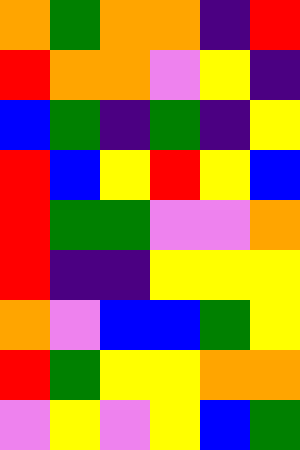[["orange", "green", "orange", "orange", "indigo", "red"], ["red", "orange", "orange", "violet", "yellow", "indigo"], ["blue", "green", "indigo", "green", "indigo", "yellow"], ["red", "blue", "yellow", "red", "yellow", "blue"], ["red", "green", "green", "violet", "violet", "orange"], ["red", "indigo", "indigo", "yellow", "yellow", "yellow"], ["orange", "violet", "blue", "blue", "green", "yellow"], ["red", "green", "yellow", "yellow", "orange", "orange"], ["violet", "yellow", "violet", "yellow", "blue", "green"]]